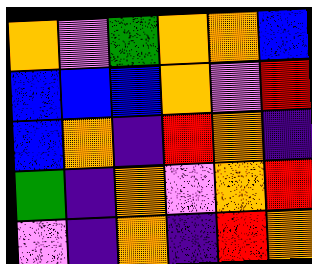[["orange", "violet", "green", "orange", "orange", "blue"], ["blue", "blue", "blue", "orange", "violet", "red"], ["blue", "orange", "indigo", "red", "orange", "indigo"], ["green", "indigo", "orange", "violet", "orange", "red"], ["violet", "indigo", "orange", "indigo", "red", "orange"]]